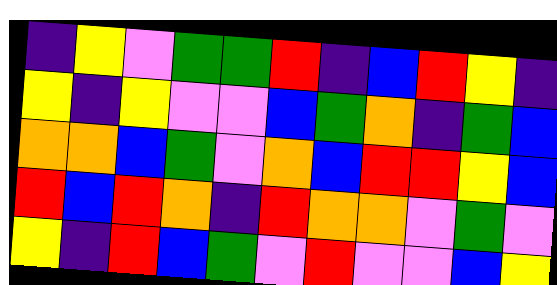[["indigo", "yellow", "violet", "green", "green", "red", "indigo", "blue", "red", "yellow", "indigo"], ["yellow", "indigo", "yellow", "violet", "violet", "blue", "green", "orange", "indigo", "green", "blue"], ["orange", "orange", "blue", "green", "violet", "orange", "blue", "red", "red", "yellow", "blue"], ["red", "blue", "red", "orange", "indigo", "red", "orange", "orange", "violet", "green", "violet"], ["yellow", "indigo", "red", "blue", "green", "violet", "red", "violet", "violet", "blue", "yellow"]]